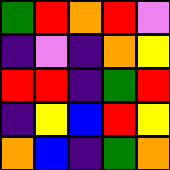[["green", "red", "orange", "red", "violet"], ["indigo", "violet", "indigo", "orange", "yellow"], ["red", "red", "indigo", "green", "red"], ["indigo", "yellow", "blue", "red", "yellow"], ["orange", "blue", "indigo", "green", "orange"]]